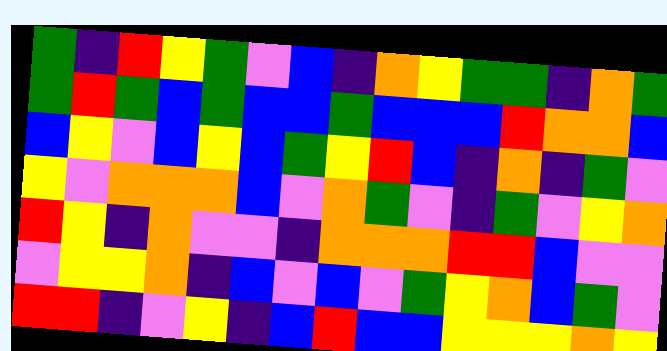[["green", "indigo", "red", "yellow", "green", "violet", "blue", "indigo", "orange", "yellow", "green", "green", "indigo", "orange", "green"], ["green", "red", "green", "blue", "green", "blue", "blue", "green", "blue", "blue", "blue", "red", "orange", "orange", "blue"], ["blue", "yellow", "violet", "blue", "yellow", "blue", "green", "yellow", "red", "blue", "indigo", "orange", "indigo", "green", "violet"], ["yellow", "violet", "orange", "orange", "orange", "blue", "violet", "orange", "green", "violet", "indigo", "green", "violet", "yellow", "orange"], ["red", "yellow", "indigo", "orange", "violet", "violet", "indigo", "orange", "orange", "orange", "red", "red", "blue", "violet", "violet"], ["violet", "yellow", "yellow", "orange", "indigo", "blue", "violet", "blue", "violet", "green", "yellow", "orange", "blue", "green", "violet"], ["red", "red", "indigo", "violet", "yellow", "indigo", "blue", "red", "blue", "blue", "yellow", "yellow", "yellow", "orange", "yellow"]]